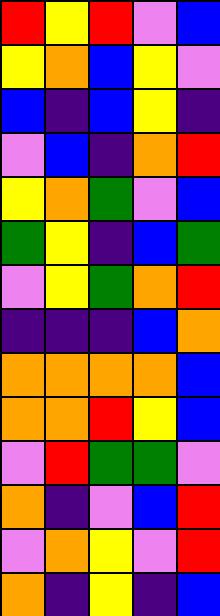[["red", "yellow", "red", "violet", "blue"], ["yellow", "orange", "blue", "yellow", "violet"], ["blue", "indigo", "blue", "yellow", "indigo"], ["violet", "blue", "indigo", "orange", "red"], ["yellow", "orange", "green", "violet", "blue"], ["green", "yellow", "indigo", "blue", "green"], ["violet", "yellow", "green", "orange", "red"], ["indigo", "indigo", "indigo", "blue", "orange"], ["orange", "orange", "orange", "orange", "blue"], ["orange", "orange", "red", "yellow", "blue"], ["violet", "red", "green", "green", "violet"], ["orange", "indigo", "violet", "blue", "red"], ["violet", "orange", "yellow", "violet", "red"], ["orange", "indigo", "yellow", "indigo", "blue"]]